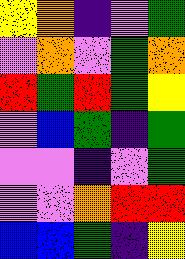[["yellow", "orange", "indigo", "violet", "green"], ["violet", "orange", "violet", "green", "orange"], ["red", "green", "red", "green", "yellow"], ["violet", "blue", "green", "indigo", "green"], ["violet", "violet", "indigo", "violet", "green"], ["violet", "violet", "orange", "red", "red"], ["blue", "blue", "green", "indigo", "yellow"]]